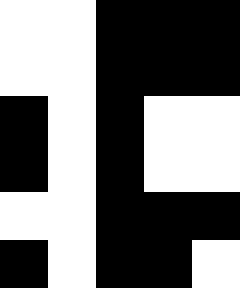[["white", "white", "black", "black", "black"], ["white", "white", "black", "black", "black"], ["black", "white", "black", "white", "white"], ["black", "white", "black", "white", "white"], ["white", "white", "black", "black", "black"], ["black", "white", "black", "black", "white"]]